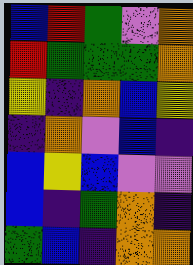[["blue", "red", "green", "violet", "orange"], ["red", "green", "green", "green", "orange"], ["yellow", "indigo", "orange", "blue", "yellow"], ["indigo", "orange", "violet", "blue", "indigo"], ["blue", "yellow", "blue", "violet", "violet"], ["blue", "indigo", "green", "orange", "indigo"], ["green", "blue", "indigo", "orange", "orange"]]